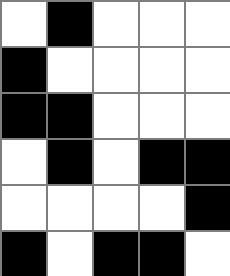[["white", "black", "white", "white", "white"], ["black", "white", "white", "white", "white"], ["black", "black", "white", "white", "white"], ["white", "black", "white", "black", "black"], ["white", "white", "white", "white", "black"], ["black", "white", "black", "black", "white"]]